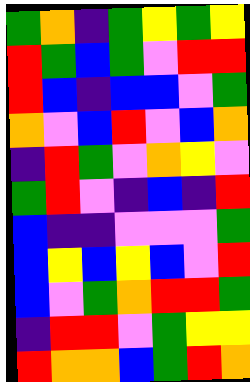[["green", "orange", "indigo", "green", "yellow", "green", "yellow"], ["red", "green", "blue", "green", "violet", "red", "red"], ["red", "blue", "indigo", "blue", "blue", "violet", "green"], ["orange", "violet", "blue", "red", "violet", "blue", "orange"], ["indigo", "red", "green", "violet", "orange", "yellow", "violet"], ["green", "red", "violet", "indigo", "blue", "indigo", "red"], ["blue", "indigo", "indigo", "violet", "violet", "violet", "green"], ["blue", "yellow", "blue", "yellow", "blue", "violet", "red"], ["blue", "violet", "green", "orange", "red", "red", "green"], ["indigo", "red", "red", "violet", "green", "yellow", "yellow"], ["red", "orange", "orange", "blue", "green", "red", "orange"]]